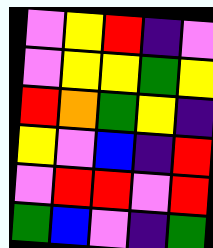[["violet", "yellow", "red", "indigo", "violet"], ["violet", "yellow", "yellow", "green", "yellow"], ["red", "orange", "green", "yellow", "indigo"], ["yellow", "violet", "blue", "indigo", "red"], ["violet", "red", "red", "violet", "red"], ["green", "blue", "violet", "indigo", "green"]]